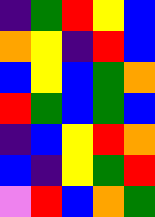[["indigo", "green", "red", "yellow", "blue"], ["orange", "yellow", "indigo", "red", "blue"], ["blue", "yellow", "blue", "green", "orange"], ["red", "green", "blue", "green", "blue"], ["indigo", "blue", "yellow", "red", "orange"], ["blue", "indigo", "yellow", "green", "red"], ["violet", "red", "blue", "orange", "green"]]